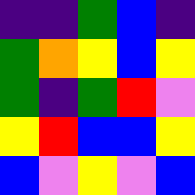[["indigo", "indigo", "green", "blue", "indigo"], ["green", "orange", "yellow", "blue", "yellow"], ["green", "indigo", "green", "red", "violet"], ["yellow", "red", "blue", "blue", "yellow"], ["blue", "violet", "yellow", "violet", "blue"]]